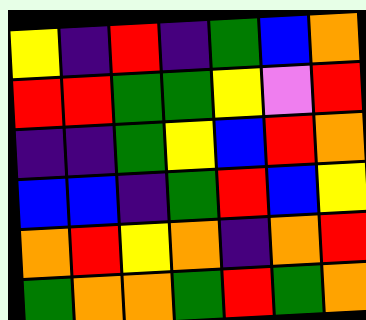[["yellow", "indigo", "red", "indigo", "green", "blue", "orange"], ["red", "red", "green", "green", "yellow", "violet", "red"], ["indigo", "indigo", "green", "yellow", "blue", "red", "orange"], ["blue", "blue", "indigo", "green", "red", "blue", "yellow"], ["orange", "red", "yellow", "orange", "indigo", "orange", "red"], ["green", "orange", "orange", "green", "red", "green", "orange"]]